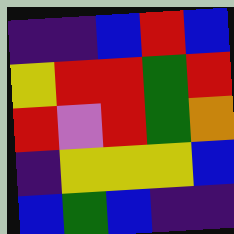[["indigo", "indigo", "blue", "red", "blue"], ["yellow", "red", "red", "green", "red"], ["red", "violet", "red", "green", "orange"], ["indigo", "yellow", "yellow", "yellow", "blue"], ["blue", "green", "blue", "indigo", "indigo"]]